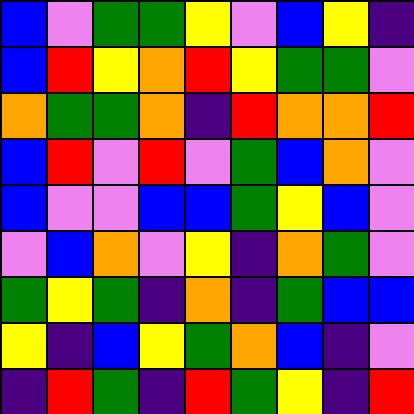[["blue", "violet", "green", "green", "yellow", "violet", "blue", "yellow", "indigo"], ["blue", "red", "yellow", "orange", "red", "yellow", "green", "green", "violet"], ["orange", "green", "green", "orange", "indigo", "red", "orange", "orange", "red"], ["blue", "red", "violet", "red", "violet", "green", "blue", "orange", "violet"], ["blue", "violet", "violet", "blue", "blue", "green", "yellow", "blue", "violet"], ["violet", "blue", "orange", "violet", "yellow", "indigo", "orange", "green", "violet"], ["green", "yellow", "green", "indigo", "orange", "indigo", "green", "blue", "blue"], ["yellow", "indigo", "blue", "yellow", "green", "orange", "blue", "indigo", "violet"], ["indigo", "red", "green", "indigo", "red", "green", "yellow", "indigo", "red"]]